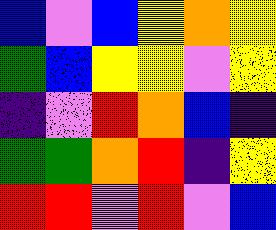[["blue", "violet", "blue", "yellow", "orange", "yellow"], ["green", "blue", "yellow", "yellow", "violet", "yellow"], ["indigo", "violet", "red", "orange", "blue", "indigo"], ["green", "green", "orange", "red", "indigo", "yellow"], ["red", "red", "violet", "red", "violet", "blue"]]